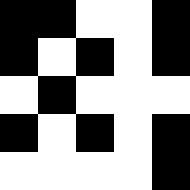[["black", "black", "white", "white", "black"], ["black", "white", "black", "white", "black"], ["white", "black", "white", "white", "white"], ["black", "white", "black", "white", "black"], ["white", "white", "white", "white", "black"]]